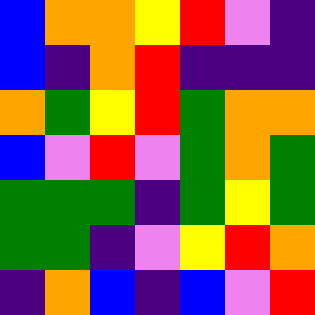[["blue", "orange", "orange", "yellow", "red", "violet", "indigo"], ["blue", "indigo", "orange", "red", "indigo", "indigo", "indigo"], ["orange", "green", "yellow", "red", "green", "orange", "orange"], ["blue", "violet", "red", "violet", "green", "orange", "green"], ["green", "green", "green", "indigo", "green", "yellow", "green"], ["green", "green", "indigo", "violet", "yellow", "red", "orange"], ["indigo", "orange", "blue", "indigo", "blue", "violet", "red"]]